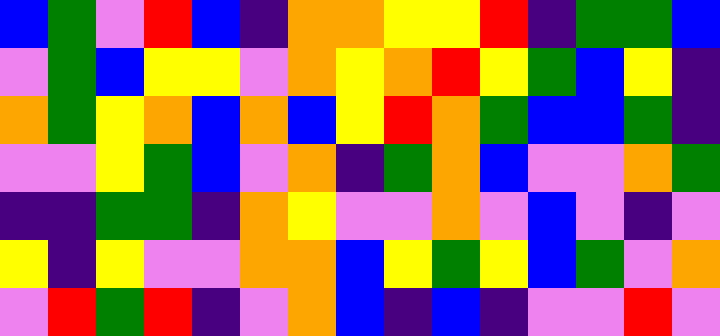[["blue", "green", "violet", "red", "blue", "indigo", "orange", "orange", "yellow", "yellow", "red", "indigo", "green", "green", "blue"], ["violet", "green", "blue", "yellow", "yellow", "violet", "orange", "yellow", "orange", "red", "yellow", "green", "blue", "yellow", "indigo"], ["orange", "green", "yellow", "orange", "blue", "orange", "blue", "yellow", "red", "orange", "green", "blue", "blue", "green", "indigo"], ["violet", "violet", "yellow", "green", "blue", "violet", "orange", "indigo", "green", "orange", "blue", "violet", "violet", "orange", "green"], ["indigo", "indigo", "green", "green", "indigo", "orange", "yellow", "violet", "violet", "orange", "violet", "blue", "violet", "indigo", "violet"], ["yellow", "indigo", "yellow", "violet", "violet", "orange", "orange", "blue", "yellow", "green", "yellow", "blue", "green", "violet", "orange"], ["violet", "red", "green", "red", "indigo", "violet", "orange", "blue", "indigo", "blue", "indigo", "violet", "violet", "red", "violet"]]